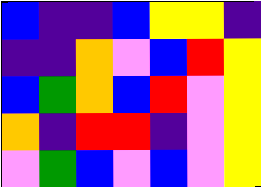[["blue", "indigo", "indigo", "blue", "yellow", "yellow", "indigo"], ["indigo", "indigo", "orange", "violet", "blue", "red", "yellow"], ["blue", "green", "orange", "blue", "red", "violet", "yellow"], ["orange", "indigo", "red", "red", "indigo", "violet", "yellow"], ["violet", "green", "blue", "violet", "blue", "violet", "yellow"]]